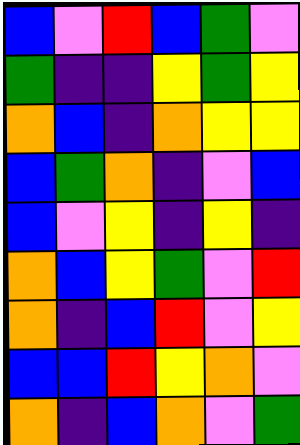[["blue", "violet", "red", "blue", "green", "violet"], ["green", "indigo", "indigo", "yellow", "green", "yellow"], ["orange", "blue", "indigo", "orange", "yellow", "yellow"], ["blue", "green", "orange", "indigo", "violet", "blue"], ["blue", "violet", "yellow", "indigo", "yellow", "indigo"], ["orange", "blue", "yellow", "green", "violet", "red"], ["orange", "indigo", "blue", "red", "violet", "yellow"], ["blue", "blue", "red", "yellow", "orange", "violet"], ["orange", "indigo", "blue", "orange", "violet", "green"]]